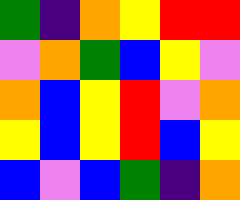[["green", "indigo", "orange", "yellow", "red", "red"], ["violet", "orange", "green", "blue", "yellow", "violet"], ["orange", "blue", "yellow", "red", "violet", "orange"], ["yellow", "blue", "yellow", "red", "blue", "yellow"], ["blue", "violet", "blue", "green", "indigo", "orange"]]